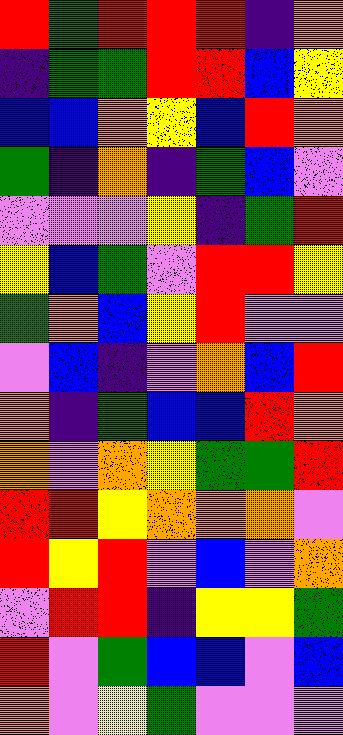[["red", "green", "red", "red", "red", "indigo", "orange"], ["indigo", "green", "green", "red", "red", "blue", "yellow"], ["blue", "blue", "orange", "yellow", "blue", "red", "orange"], ["green", "indigo", "orange", "indigo", "green", "blue", "violet"], ["violet", "violet", "violet", "yellow", "indigo", "green", "red"], ["yellow", "blue", "green", "violet", "red", "red", "yellow"], ["green", "orange", "blue", "yellow", "red", "violet", "violet"], ["violet", "blue", "indigo", "violet", "orange", "blue", "red"], ["orange", "indigo", "green", "blue", "blue", "red", "orange"], ["orange", "violet", "orange", "yellow", "green", "green", "red"], ["red", "red", "yellow", "orange", "orange", "orange", "violet"], ["red", "yellow", "red", "violet", "blue", "violet", "orange"], ["violet", "red", "red", "indigo", "yellow", "yellow", "green"], ["red", "violet", "green", "blue", "blue", "violet", "blue"], ["orange", "violet", "yellow", "green", "violet", "violet", "violet"]]